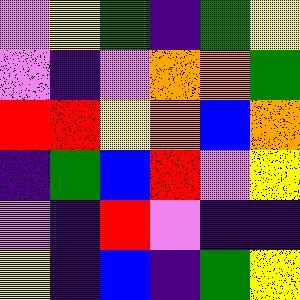[["violet", "yellow", "green", "indigo", "green", "yellow"], ["violet", "indigo", "violet", "orange", "orange", "green"], ["red", "red", "yellow", "orange", "blue", "orange"], ["indigo", "green", "blue", "red", "violet", "yellow"], ["violet", "indigo", "red", "violet", "indigo", "indigo"], ["yellow", "indigo", "blue", "indigo", "green", "yellow"]]